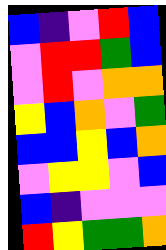[["blue", "indigo", "violet", "red", "blue"], ["violet", "red", "red", "green", "blue"], ["violet", "red", "violet", "orange", "orange"], ["yellow", "blue", "orange", "violet", "green"], ["blue", "blue", "yellow", "blue", "orange"], ["violet", "yellow", "yellow", "violet", "blue"], ["blue", "indigo", "violet", "violet", "violet"], ["red", "yellow", "green", "green", "orange"]]